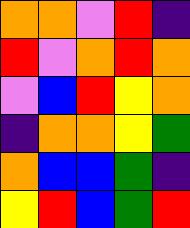[["orange", "orange", "violet", "red", "indigo"], ["red", "violet", "orange", "red", "orange"], ["violet", "blue", "red", "yellow", "orange"], ["indigo", "orange", "orange", "yellow", "green"], ["orange", "blue", "blue", "green", "indigo"], ["yellow", "red", "blue", "green", "red"]]